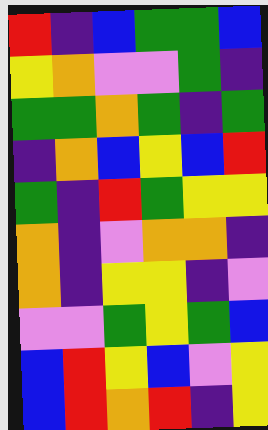[["red", "indigo", "blue", "green", "green", "blue"], ["yellow", "orange", "violet", "violet", "green", "indigo"], ["green", "green", "orange", "green", "indigo", "green"], ["indigo", "orange", "blue", "yellow", "blue", "red"], ["green", "indigo", "red", "green", "yellow", "yellow"], ["orange", "indigo", "violet", "orange", "orange", "indigo"], ["orange", "indigo", "yellow", "yellow", "indigo", "violet"], ["violet", "violet", "green", "yellow", "green", "blue"], ["blue", "red", "yellow", "blue", "violet", "yellow"], ["blue", "red", "orange", "red", "indigo", "yellow"]]